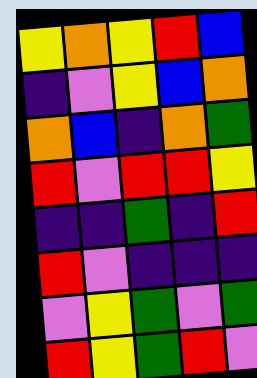[["yellow", "orange", "yellow", "red", "blue"], ["indigo", "violet", "yellow", "blue", "orange"], ["orange", "blue", "indigo", "orange", "green"], ["red", "violet", "red", "red", "yellow"], ["indigo", "indigo", "green", "indigo", "red"], ["red", "violet", "indigo", "indigo", "indigo"], ["violet", "yellow", "green", "violet", "green"], ["red", "yellow", "green", "red", "violet"]]